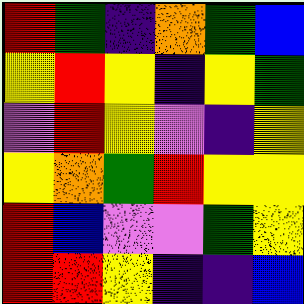[["red", "green", "indigo", "orange", "green", "blue"], ["yellow", "red", "yellow", "indigo", "yellow", "green"], ["violet", "red", "yellow", "violet", "indigo", "yellow"], ["yellow", "orange", "green", "red", "yellow", "yellow"], ["red", "blue", "violet", "violet", "green", "yellow"], ["red", "red", "yellow", "indigo", "indigo", "blue"]]